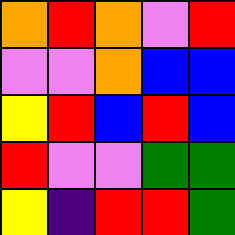[["orange", "red", "orange", "violet", "red"], ["violet", "violet", "orange", "blue", "blue"], ["yellow", "red", "blue", "red", "blue"], ["red", "violet", "violet", "green", "green"], ["yellow", "indigo", "red", "red", "green"]]